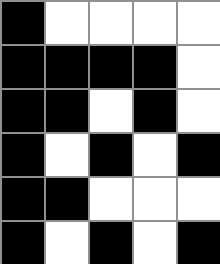[["black", "white", "white", "white", "white"], ["black", "black", "black", "black", "white"], ["black", "black", "white", "black", "white"], ["black", "white", "black", "white", "black"], ["black", "black", "white", "white", "white"], ["black", "white", "black", "white", "black"]]